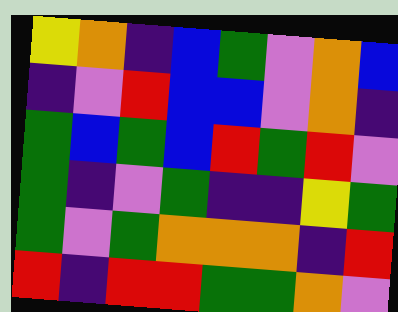[["yellow", "orange", "indigo", "blue", "green", "violet", "orange", "blue"], ["indigo", "violet", "red", "blue", "blue", "violet", "orange", "indigo"], ["green", "blue", "green", "blue", "red", "green", "red", "violet"], ["green", "indigo", "violet", "green", "indigo", "indigo", "yellow", "green"], ["green", "violet", "green", "orange", "orange", "orange", "indigo", "red"], ["red", "indigo", "red", "red", "green", "green", "orange", "violet"]]